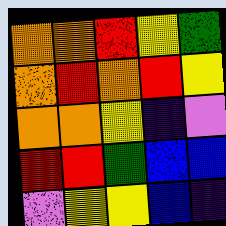[["orange", "orange", "red", "yellow", "green"], ["orange", "red", "orange", "red", "yellow"], ["orange", "orange", "yellow", "indigo", "violet"], ["red", "red", "green", "blue", "blue"], ["violet", "yellow", "yellow", "blue", "indigo"]]